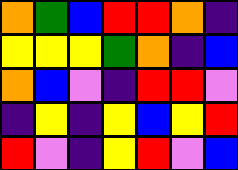[["orange", "green", "blue", "red", "red", "orange", "indigo"], ["yellow", "yellow", "yellow", "green", "orange", "indigo", "blue"], ["orange", "blue", "violet", "indigo", "red", "red", "violet"], ["indigo", "yellow", "indigo", "yellow", "blue", "yellow", "red"], ["red", "violet", "indigo", "yellow", "red", "violet", "blue"]]